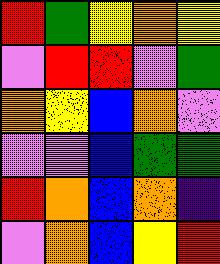[["red", "green", "yellow", "orange", "yellow"], ["violet", "red", "red", "violet", "green"], ["orange", "yellow", "blue", "orange", "violet"], ["violet", "violet", "blue", "green", "green"], ["red", "orange", "blue", "orange", "indigo"], ["violet", "orange", "blue", "yellow", "red"]]